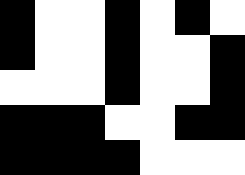[["black", "white", "white", "black", "white", "black", "white"], ["black", "white", "white", "black", "white", "white", "black"], ["white", "white", "white", "black", "white", "white", "black"], ["black", "black", "black", "white", "white", "black", "black"], ["black", "black", "black", "black", "white", "white", "white"]]